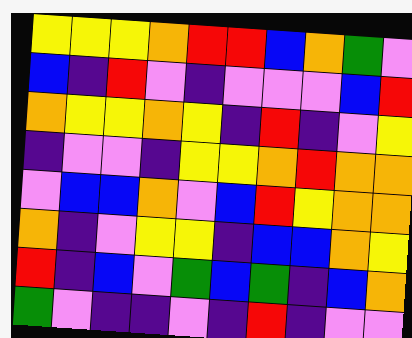[["yellow", "yellow", "yellow", "orange", "red", "red", "blue", "orange", "green", "violet"], ["blue", "indigo", "red", "violet", "indigo", "violet", "violet", "violet", "blue", "red"], ["orange", "yellow", "yellow", "orange", "yellow", "indigo", "red", "indigo", "violet", "yellow"], ["indigo", "violet", "violet", "indigo", "yellow", "yellow", "orange", "red", "orange", "orange"], ["violet", "blue", "blue", "orange", "violet", "blue", "red", "yellow", "orange", "orange"], ["orange", "indigo", "violet", "yellow", "yellow", "indigo", "blue", "blue", "orange", "yellow"], ["red", "indigo", "blue", "violet", "green", "blue", "green", "indigo", "blue", "orange"], ["green", "violet", "indigo", "indigo", "violet", "indigo", "red", "indigo", "violet", "violet"]]